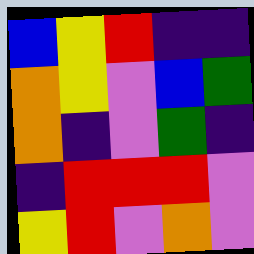[["blue", "yellow", "red", "indigo", "indigo"], ["orange", "yellow", "violet", "blue", "green"], ["orange", "indigo", "violet", "green", "indigo"], ["indigo", "red", "red", "red", "violet"], ["yellow", "red", "violet", "orange", "violet"]]